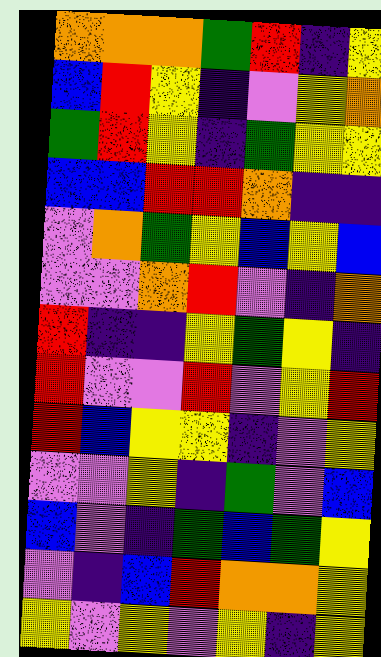[["orange", "orange", "orange", "green", "red", "indigo", "yellow"], ["blue", "red", "yellow", "indigo", "violet", "yellow", "orange"], ["green", "red", "yellow", "indigo", "green", "yellow", "yellow"], ["blue", "blue", "red", "red", "orange", "indigo", "indigo"], ["violet", "orange", "green", "yellow", "blue", "yellow", "blue"], ["violet", "violet", "orange", "red", "violet", "indigo", "orange"], ["red", "indigo", "indigo", "yellow", "green", "yellow", "indigo"], ["red", "violet", "violet", "red", "violet", "yellow", "red"], ["red", "blue", "yellow", "yellow", "indigo", "violet", "yellow"], ["violet", "violet", "yellow", "indigo", "green", "violet", "blue"], ["blue", "violet", "indigo", "green", "blue", "green", "yellow"], ["violet", "indigo", "blue", "red", "orange", "orange", "yellow"], ["yellow", "violet", "yellow", "violet", "yellow", "indigo", "yellow"]]